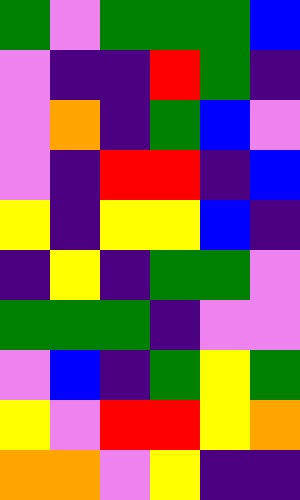[["green", "violet", "green", "green", "green", "blue"], ["violet", "indigo", "indigo", "red", "green", "indigo"], ["violet", "orange", "indigo", "green", "blue", "violet"], ["violet", "indigo", "red", "red", "indigo", "blue"], ["yellow", "indigo", "yellow", "yellow", "blue", "indigo"], ["indigo", "yellow", "indigo", "green", "green", "violet"], ["green", "green", "green", "indigo", "violet", "violet"], ["violet", "blue", "indigo", "green", "yellow", "green"], ["yellow", "violet", "red", "red", "yellow", "orange"], ["orange", "orange", "violet", "yellow", "indigo", "indigo"]]